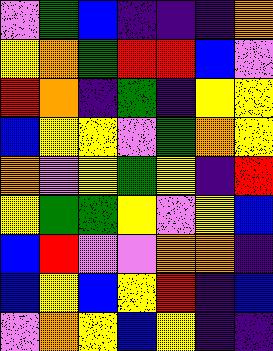[["violet", "green", "blue", "indigo", "indigo", "indigo", "orange"], ["yellow", "orange", "green", "red", "red", "blue", "violet"], ["red", "orange", "indigo", "green", "indigo", "yellow", "yellow"], ["blue", "yellow", "yellow", "violet", "green", "orange", "yellow"], ["orange", "violet", "yellow", "green", "yellow", "indigo", "red"], ["yellow", "green", "green", "yellow", "violet", "yellow", "blue"], ["blue", "red", "violet", "violet", "orange", "orange", "indigo"], ["blue", "yellow", "blue", "yellow", "red", "indigo", "blue"], ["violet", "orange", "yellow", "blue", "yellow", "indigo", "indigo"]]